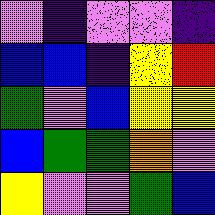[["violet", "indigo", "violet", "violet", "indigo"], ["blue", "blue", "indigo", "yellow", "red"], ["green", "violet", "blue", "yellow", "yellow"], ["blue", "green", "green", "orange", "violet"], ["yellow", "violet", "violet", "green", "blue"]]